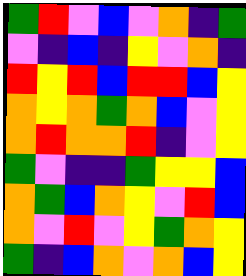[["green", "red", "violet", "blue", "violet", "orange", "indigo", "green"], ["violet", "indigo", "blue", "indigo", "yellow", "violet", "orange", "indigo"], ["red", "yellow", "red", "blue", "red", "red", "blue", "yellow"], ["orange", "yellow", "orange", "green", "orange", "blue", "violet", "yellow"], ["orange", "red", "orange", "orange", "red", "indigo", "violet", "yellow"], ["green", "violet", "indigo", "indigo", "green", "yellow", "yellow", "blue"], ["orange", "green", "blue", "orange", "yellow", "violet", "red", "blue"], ["orange", "violet", "red", "violet", "yellow", "green", "orange", "yellow"], ["green", "indigo", "blue", "orange", "violet", "orange", "blue", "yellow"]]